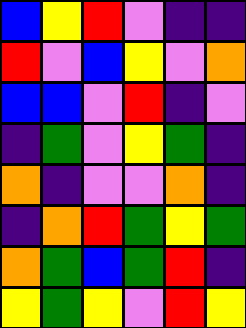[["blue", "yellow", "red", "violet", "indigo", "indigo"], ["red", "violet", "blue", "yellow", "violet", "orange"], ["blue", "blue", "violet", "red", "indigo", "violet"], ["indigo", "green", "violet", "yellow", "green", "indigo"], ["orange", "indigo", "violet", "violet", "orange", "indigo"], ["indigo", "orange", "red", "green", "yellow", "green"], ["orange", "green", "blue", "green", "red", "indigo"], ["yellow", "green", "yellow", "violet", "red", "yellow"]]